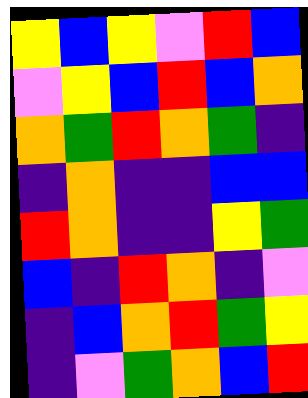[["yellow", "blue", "yellow", "violet", "red", "blue"], ["violet", "yellow", "blue", "red", "blue", "orange"], ["orange", "green", "red", "orange", "green", "indigo"], ["indigo", "orange", "indigo", "indigo", "blue", "blue"], ["red", "orange", "indigo", "indigo", "yellow", "green"], ["blue", "indigo", "red", "orange", "indigo", "violet"], ["indigo", "blue", "orange", "red", "green", "yellow"], ["indigo", "violet", "green", "orange", "blue", "red"]]